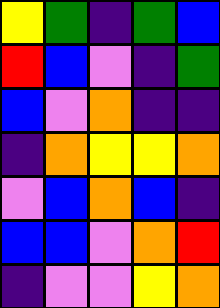[["yellow", "green", "indigo", "green", "blue"], ["red", "blue", "violet", "indigo", "green"], ["blue", "violet", "orange", "indigo", "indigo"], ["indigo", "orange", "yellow", "yellow", "orange"], ["violet", "blue", "orange", "blue", "indigo"], ["blue", "blue", "violet", "orange", "red"], ["indigo", "violet", "violet", "yellow", "orange"]]